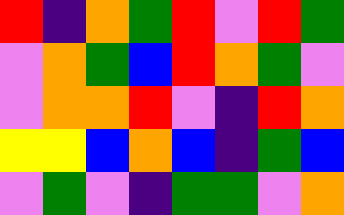[["red", "indigo", "orange", "green", "red", "violet", "red", "green"], ["violet", "orange", "green", "blue", "red", "orange", "green", "violet"], ["violet", "orange", "orange", "red", "violet", "indigo", "red", "orange"], ["yellow", "yellow", "blue", "orange", "blue", "indigo", "green", "blue"], ["violet", "green", "violet", "indigo", "green", "green", "violet", "orange"]]